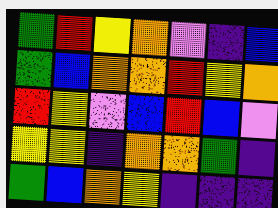[["green", "red", "yellow", "orange", "violet", "indigo", "blue"], ["green", "blue", "orange", "orange", "red", "yellow", "orange"], ["red", "yellow", "violet", "blue", "red", "blue", "violet"], ["yellow", "yellow", "indigo", "orange", "orange", "green", "indigo"], ["green", "blue", "orange", "yellow", "indigo", "indigo", "indigo"]]